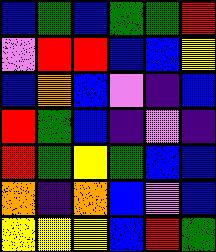[["blue", "green", "blue", "green", "green", "red"], ["violet", "red", "red", "blue", "blue", "yellow"], ["blue", "orange", "blue", "violet", "indigo", "blue"], ["red", "green", "blue", "indigo", "violet", "indigo"], ["red", "green", "yellow", "green", "blue", "blue"], ["orange", "indigo", "orange", "blue", "violet", "blue"], ["yellow", "yellow", "yellow", "blue", "red", "green"]]